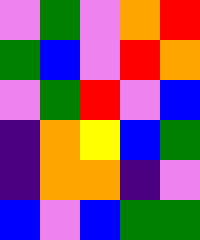[["violet", "green", "violet", "orange", "red"], ["green", "blue", "violet", "red", "orange"], ["violet", "green", "red", "violet", "blue"], ["indigo", "orange", "yellow", "blue", "green"], ["indigo", "orange", "orange", "indigo", "violet"], ["blue", "violet", "blue", "green", "green"]]